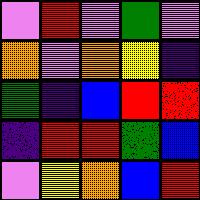[["violet", "red", "violet", "green", "violet"], ["orange", "violet", "orange", "yellow", "indigo"], ["green", "indigo", "blue", "red", "red"], ["indigo", "red", "red", "green", "blue"], ["violet", "yellow", "orange", "blue", "red"]]